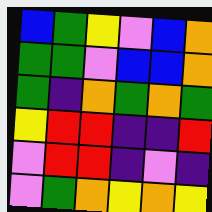[["blue", "green", "yellow", "violet", "blue", "orange"], ["green", "green", "violet", "blue", "blue", "orange"], ["green", "indigo", "orange", "green", "orange", "green"], ["yellow", "red", "red", "indigo", "indigo", "red"], ["violet", "red", "red", "indigo", "violet", "indigo"], ["violet", "green", "orange", "yellow", "orange", "yellow"]]